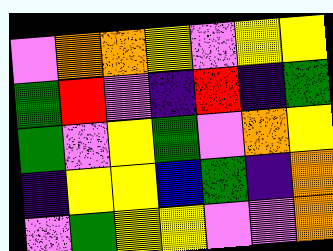[["violet", "orange", "orange", "yellow", "violet", "yellow", "yellow"], ["green", "red", "violet", "indigo", "red", "indigo", "green"], ["green", "violet", "yellow", "green", "violet", "orange", "yellow"], ["indigo", "yellow", "yellow", "blue", "green", "indigo", "orange"], ["violet", "green", "yellow", "yellow", "violet", "violet", "orange"]]